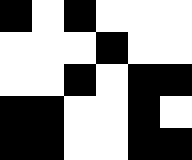[["black", "white", "black", "white", "white", "white"], ["white", "white", "white", "black", "white", "white"], ["white", "white", "black", "white", "black", "black"], ["black", "black", "white", "white", "black", "white"], ["black", "black", "white", "white", "black", "black"]]